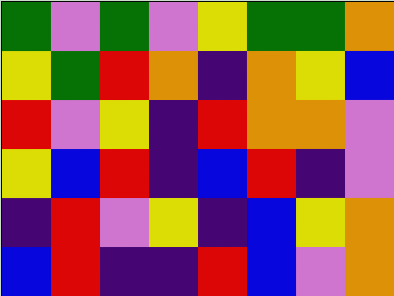[["green", "violet", "green", "violet", "yellow", "green", "green", "orange"], ["yellow", "green", "red", "orange", "indigo", "orange", "yellow", "blue"], ["red", "violet", "yellow", "indigo", "red", "orange", "orange", "violet"], ["yellow", "blue", "red", "indigo", "blue", "red", "indigo", "violet"], ["indigo", "red", "violet", "yellow", "indigo", "blue", "yellow", "orange"], ["blue", "red", "indigo", "indigo", "red", "blue", "violet", "orange"]]